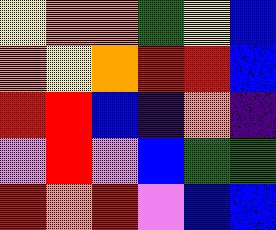[["yellow", "orange", "orange", "green", "yellow", "blue"], ["orange", "yellow", "orange", "red", "red", "blue"], ["red", "red", "blue", "indigo", "orange", "indigo"], ["violet", "red", "violet", "blue", "green", "green"], ["red", "orange", "red", "violet", "blue", "blue"]]